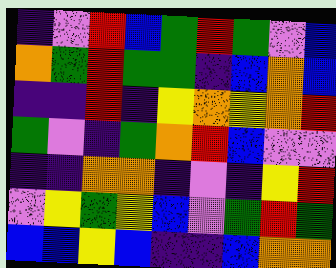[["indigo", "violet", "red", "blue", "green", "red", "green", "violet", "blue"], ["orange", "green", "red", "green", "green", "indigo", "blue", "orange", "blue"], ["indigo", "indigo", "red", "indigo", "yellow", "orange", "yellow", "orange", "red"], ["green", "violet", "indigo", "green", "orange", "red", "blue", "violet", "violet"], ["indigo", "indigo", "orange", "orange", "indigo", "violet", "indigo", "yellow", "red"], ["violet", "yellow", "green", "yellow", "blue", "violet", "green", "red", "green"], ["blue", "blue", "yellow", "blue", "indigo", "indigo", "blue", "orange", "orange"]]